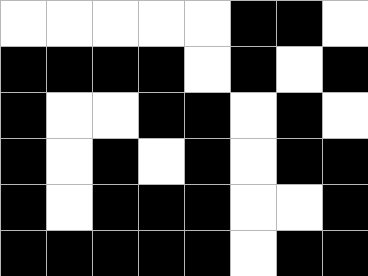[["white", "white", "white", "white", "white", "black", "black", "white"], ["black", "black", "black", "black", "white", "black", "white", "black"], ["black", "white", "white", "black", "black", "white", "black", "white"], ["black", "white", "black", "white", "black", "white", "black", "black"], ["black", "white", "black", "black", "black", "white", "white", "black"], ["black", "black", "black", "black", "black", "white", "black", "black"]]